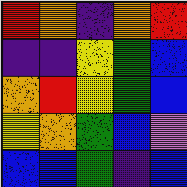[["red", "orange", "indigo", "orange", "red"], ["indigo", "indigo", "yellow", "green", "blue"], ["orange", "red", "yellow", "green", "blue"], ["yellow", "orange", "green", "blue", "violet"], ["blue", "blue", "green", "indigo", "blue"]]